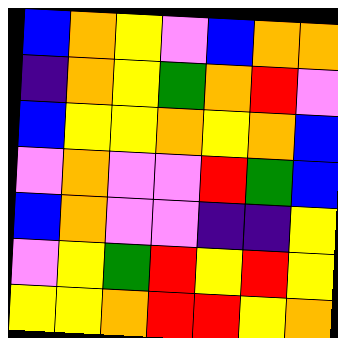[["blue", "orange", "yellow", "violet", "blue", "orange", "orange"], ["indigo", "orange", "yellow", "green", "orange", "red", "violet"], ["blue", "yellow", "yellow", "orange", "yellow", "orange", "blue"], ["violet", "orange", "violet", "violet", "red", "green", "blue"], ["blue", "orange", "violet", "violet", "indigo", "indigo", "yellow"], ["violet", "yellow", "green", "red", "yellow", "red", "yellow"], ["yellow", "yellow", "orange", "red", "red", "yellow", "orange"]]